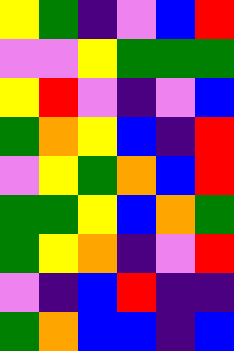[["yellow", "green", "indigo", "violet", "blue", "red"], ["violet", "violet", "yellow", "green", "green", "green"], ["yellow", "red", "violet", "indigo", "violet", "blue"], ["green", "orange", "yellow", "blue", "indigo", "red"], ["violet", "yellow", "green", "orange", "blue", "red"], ["green", "green", "yellow", "blue", "orange", "green"], ["green", "yellow", "orange", "indigo", "violet", "red"], ["violet", "indigo", "blue", "red", "indigo", "indigo"], ["green", "orange", "blue", "blue", "indigo", "blue"]]